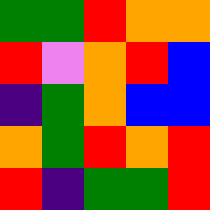[["green", "green", "red", "orange", "orange"], ["red", "violet", "orange", "red", "blue"], ["indigo", "green", "orange", "blue", "blue"], ["orange", "green", "red", "orange", "red"], ["red", "indigo", "green", "green", "red"]]